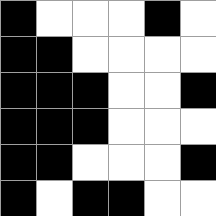[["black", "white", "white", "white", "black", "white"], ["black", "black", "white", "white", "white", "white"], ["black", "black", "black", "white", "white", "black"], ["black", "black", "black", "white", "white", "white"], ["black", "black", "white", "white", "white", "black"], ["black", "white", "black", "black", "white", "white"]]